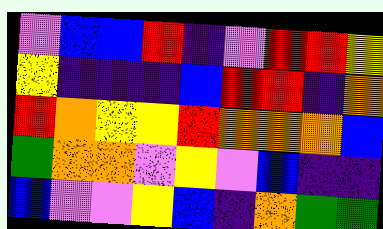[["violet", "blue", "blue", "red", "indigo", "violet", "red", "red", "yellow"], ["yellow", "indigo", "indigo", "indigo", "blue", "red", "red", "indigo", "orange"], ["red", "orange", "yellow", "yellow", "red", "orange", "orange", "orange", "blue"], ["green", "orange", "orange", "violet", "yellow", "violet", "blue", "indigo", "indigo"], ["blue", "violet", "violet", "yellow", "blue", "indigo", "orange", "green", "green"]]